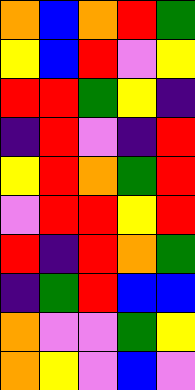[["orange", "blue", "orange", "red", "green"], ["yellow", "blue", "red", "violet", "yellow"], ["red", "red", "green", "yellow", "indigo"], ["indigo", "red", "violet", "indigo", "red"], ["yellow", "red", "orange", "green", "red"], ["violet", "red", "red", "yellow", "red"], ["red", "indigo", "red", "orange", "green"], ["indigo", "green", "red", "blue", "blue"], ["orange", "violet", "violet", "green", "yellow"], ["orange", "yellow", "violet", "blue", "violet"]]